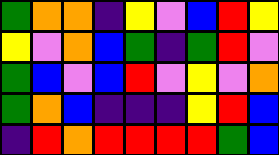[["green", "orange", "orange", "indigo", "yellow", "violet", "blue", "red", "yellow"], ["yellow", "violet", "orange", "blue", "green", "indigo", "green", "red", "violet"], ["green", "blue", "violet", "blue", "red", "violet", "yellow", "violet", "orange"], ["green", "orange", "blue", "indigo", "indigo", "indigo", "yellow", "red", "blue"], ["indigo", "red", "orange", "red", "red", "red", "red", "green", "blue"]]